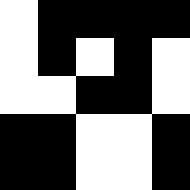[["white", "black", "black", "black", "black"], ["white", "black", "white", "black", "white"], ["white", "white", "black", "black", "white"], ["black", "black", "white", "white", "black"], ["black", "black", "white", "white", "black"]]